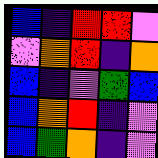[["blue", "indigo", "red", "red", "violet"], ["violet", "orange", "red", "indigo", "orange"], ["blue", "indigo", "violet", "green", "blue"], ["blue", "orange", "red", "indigo", "violet"], ["blue", "green", "orange", "indigo", "violet"]]